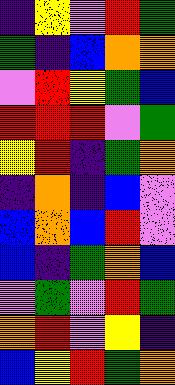[["indigo", "yellow", "violet", "red", "green"], ["green", "indigo", "blue", "orange", "orange"], ["violet", "red", "yellow", "green", "blue"], ["red", "red", "red", "violet", "green"], ["yellow", "red", "indigo", "green", "orange"], ["indigo", "orange", "indigo", "blue", "violet"], ["blue", "orange", "blue", "red", "violet"], ["blue", "indigo", "green", "orange", "blue"], ["violet", "green", "violet", "red", "green"], ["orange", "red", "violet", "yellow", "indigo"], ["blue", "yellow", "red", "green", "orange"]]